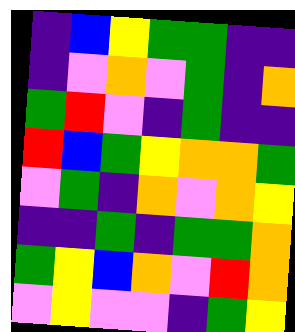[["indigo", "blue", "yellow", "green", "green", "indigo", "indigo"], ["indigo", "violet", "orange", "violet", "green", "indigo", "orange"], ["green", "red", "violet", "indigo", "green", "indigo", "indigo"], ["red", "blue", "green", "yellow", "orange", "orange", "green"], ["violet", "green", "indigo", "orange", "violet", "orange", "yellow"], ["indigo", "indigo", "green", "indigo", "green", "green", "orange"], ["green", "yellow", "blue", "orange", "violet", "red", "orange"], ["violet", "yellow", "violet", "violet", "indigo", "green", "yellow"]]